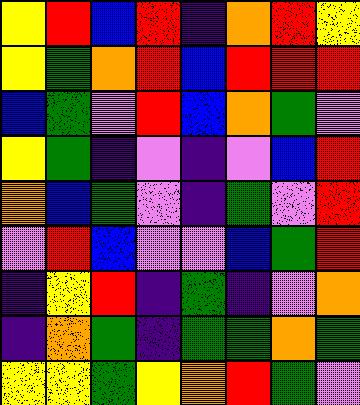[["yellow", "red", "blue", "red", "indigo", "orange", "red", "yellow"], ["yellow", "green", "orange", "red", "blue", "red", "red", "red"], ["blue", "green", "violet", "red", "blue", "orange", "green", "violet"], ["yellow", "green", "indigo", "violet", "indigo", "violet", "blue", "red"], ["orange", "blue", "green", "violet", "indigo", "green", "violet", "red"], ["violet", "red", "blue", "violet", "violet", "blue", "green", "red"], ["indigo", "yellow", "red", "indigo", "green", "indigo", "violet", "orange"], ["indigo", "orange", "green", "indigo", "green", "green", "orange", "green"], ["yellow", "yellow", "green", "yellow", "orange", "red", "green", "violet"]]